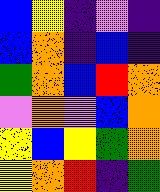[["blue", "yellow", "indigo", "violet", "indigo"], ["blue", "orange", "indigo", "blue", "indigo"], ["green", "orange", "blue", "red", "orange"], ["violet", "orange", "violet", "blue", "orange"], ["yellow", "blue", "yellow", "green", "orange"], ["yellow", "orange", "red", "indigo", "green"]]